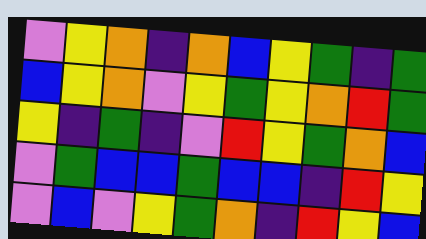[["violet", "yellow", "orange", "indigo", "orange", "blue", "yellow", "green", "indigo", "green"], ["blue", "yellow", "orange", "violet", "yellow", "green", "yellow", "orange", "red", "green"], ["yellow", "indigo", "green", "indigo", "violet", "red", "yellow", "green", "orange", "blue"], ["violet", "green", "blue", "blue", "green", "blue", "blue", "indigo", "red", "yellow"], ["violet", "blue", "violet", "yellow", "green", "orange", "indigo", "red", "yellow", "blue"]]